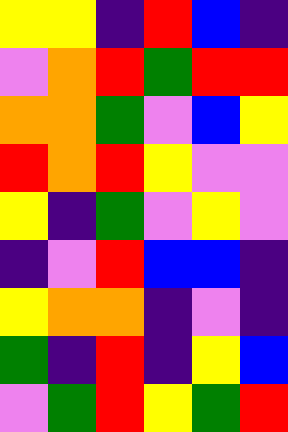[["yellow", "yellow", "indigo", "red", "blue", "indigo"], ["violet", "orange", "red", "green", "red", "red"], ["orange", "orange", "green", "violet", "blue", "yellow"], ["red", "orange", "red", "yellow", "violet", "violet"], ["yellow", "indigo", "green", "violet", "yellow", "violet"], ["indigo", "violet", "red", "blue", "blue", "indigo"], ["yellow", "orange", "orange", "indigo", "violet", "indigo"], ["green", "indigo", "red", "indigo", "yellow", "blue"], ["violet", "green", "red", "yellow", "green", "red"]]